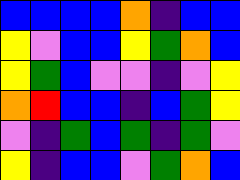[["blue", "blue", "blue", "blue", "orange", "indigo", "blue", "blue"], ["yellow", "violet", "blue", "blue", "yellow", "green", "orange", "blue"], ["yellow", "green", "blue", "violet", "violet", "indigo", "violet", "yellow"], ["orange", "red", "blue", "blue", "indigo", "blue", "green", "yellow"], ["violet", "indigo", "green", "blue", "green", "indigo", "green", "violet"], ["yellow", "indigo", "blue", "blue", "violet", "green", "orange", "blue"]]